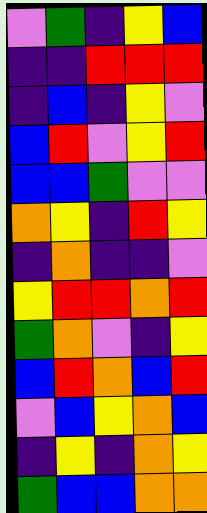[["violet", "green", "indigo", "yellow", "blue"], ["indigo", "indigo", "red", "red", "red"], ["indigo", "blue", "indigo", "yellow", "violet"], ["blue", "red", "violet", "yellow", "red"], ["blue", "blue", "green", "violet", "violet"], ["orange", "yellow", "indigo", "red", "yellow"], ["indigo", "orange", "indigo", "indigo", "violet"], ["yellow", "red", "red", "orange", "red"], ["green", "orange", "violet", "indigo", "yellow"], ["blue", "red", "orange", "blue", "red"], ["violet", "blue", "yellow", "orange", "blue"], ["indigo", "yellow", "indigo", "orange", "yellow"], ["green", "blue", "blue", "orange", "orange"]]